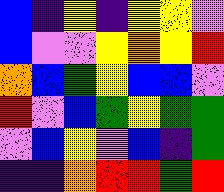[["blue", "indigo", "yellow", "indigo", "yellow", "yellow", "violet"], ["blue", "violet", "violet", "yellow", "orange", "yellow", "red"], ["orange", "blue", "green", "yellow", "blue", "blue", "violet"], ["red", "violet", "blue", "green", "yellow", "green", "green"], ["violet", "blue", "yellow", "violet", "blue", "indigo", "green"], ["indigo", "indigo", "orange", "red", "red", "green", "red"]]